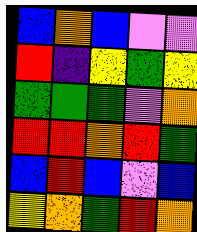[["blue", "orange", "blue", "violet", "violet"], ["red", "indigo", "yellow", "green", "yellow"], ["green", "green", "green", "violet", "orange"], ["red", "red", "orange", "red", "green"], ["blue", "red", "blue", "violet", "blue"], ["yellow", "orange", "green", "red", "orange"]]